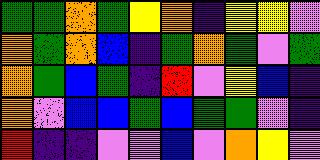[["green", "green", "orange", "green", "yellow", "orange", "indigo", "yellow", "yellow", "violet"], ["orange", "green", "orange", "blue", "indigo", "green", "orange", "green", "violet", "green"], ["orange", "green", "blue", "green", "indigo", "red", "violet", "yellow", "blue", "indigo"], ["orange", "violet", "blue", "blue", "green", "blue", "green", "green", "violet", "indigo"], ["red", "indigo", "indigo", "violet", "violet", "blue", "violet", "orange", "yellow", "violet"]]